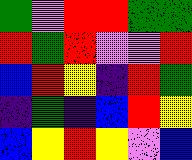[["green", "violet", "red", "red", "green", "green"], ["red", "green", "red", "violet", "violet", "red"], ["blue", "red", "yellow", "indigo", "red", "green"], ["indigo", "green", "indigo", "blue", "red", "yellow"], ["blue", "yellow", "red", "yellow", "violet", "blue"]]